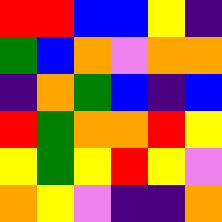[["red", "red", "blue", "blue", "yellow", "indigo"], ["green", "blue", "orange", "violet", "orange", "orange"], ["indigo", "orange", "green", "blue", "indigo", "blue"], ["red", "green", "orange", "orange", "red", "yellow"], ["yellow", "green", "yellow", "red", "yellow", "violet"], ["orange", "yellow", "violet", "indigo", "indigo", "orange"]]